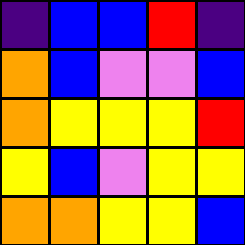[["indigo", "blue", "blue", "red", "indigo"], ["orange", "blue", "violet", "violet", "blue"], ["orange", "yellow", "yellow", "yellow", "red"], ["yellow", "blue", "violet", "yellow", "yellow"], ["orange", "orange", "yellow", "yellow", "blue"]]